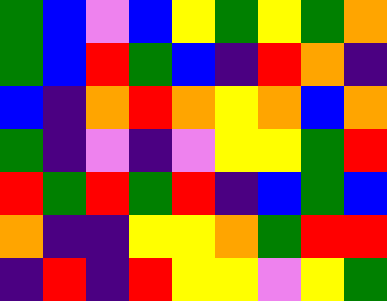[["green", "blue", "violet", "blue", "yellow", "green", "yellow", "green", "orange"], ["green", "blue", "red", "green", "blue", "indigo", "red", "orange", "indigo"], ["blue", "indigo", "orange", "red", "orange", "yellow", "orange", "blue", "orange"], ["green", "indigo", "violet", "indigo", "violet", "yellow", "yellow", "green", "red"], ["red", "green", "red", "green", "red", "indigo", "blue", "green", "blue"], ["orange", "indigo", "indigo", "yellow", "yellow", "orange", "green", "red", "red"], ["indigo", "red", "indigo", "red", "yellow", "yellow", "violet", "yellow", "green"]]